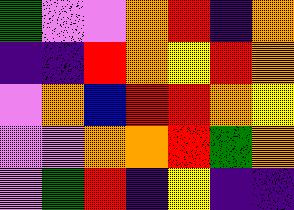[["green", "violet", "violet", "orange", "red", "indigo", "orange"], ["indigo", "indigo", "red", "orange", "yellow", "red", "orange"], ["violet", "orange", "blue", "red", "red", "orange", "yellow"], ["violet", "violet", "orange", "orange", "red", "green", "orange"], ["violet", "green", "red", "indigo", "yellow", "indigo", "indigo"]]